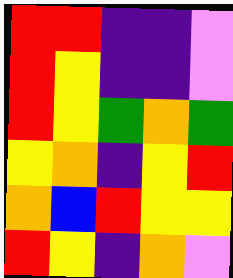[["red", "red", "indigo", "indigo", "violet"], ["red", "yellow", "indigo", "indigo", "violet"], ["red", "yellow", "green", "orange", "green"], ["yellow", "orange", "indigo", "yellow", "red"], ["orange", "blue", "red", "yellow", "yellow"], ["red", "yellow", "indigo", "orange", "violet"]]